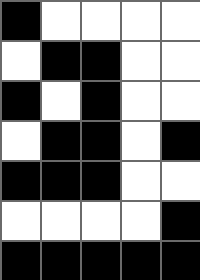[["black", "white", "white", "white", "white"], ["white", "black", "black", "white", "white"], ["black", "white", "black", "white", "white"], ["white", "black", "black", "white", "black"], ["black", "black", "black", "white", "white"], ["white", "white", "white", "white", "black"], ["black", "black", "black", "black", "black"]]